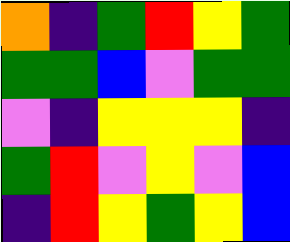[["orange", "indigo", "green", "red", "yellow", "green"], ["green", "green", "blue", "violet", "green", "green"], ["violet", "indigo", "yellow", "yellow", "yellow", "indigo"], ["green", "red", "violet", "yellow", "violet", "blue"], ["indigo", "red", "yellow", "green", "yellow", "blue"]]